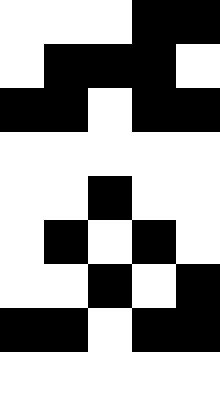[["white", "white", "white", "black", "black"], ["white", "black", "black", "black", "white"], ["black", "black", "white", "black", "black"], ["white", "white", "white", "white", "white"], ["white", "white", "black", "white", "white"], ["white", "black", "white", "black", "white"], ["white", "white", "black", "white", "black"], ["black", "black", "white", "black", "black"], ["white", "white", "white", "white", "white"]]